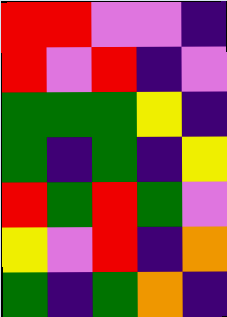[["red", "red", "violet", "violet", "indigo"], ["red", "violet", "red", "indigo", "violet"], ["green", "green", "green", "yellow", "indigo"], ["green", "indigo", "green", "indigo", "yellow"], ["red", "green", "red", "green", "violet"], ["yellow", "violet", "red", "indigo", "orange"], ["green", "indigo", "green", "orange", "indigo"]]